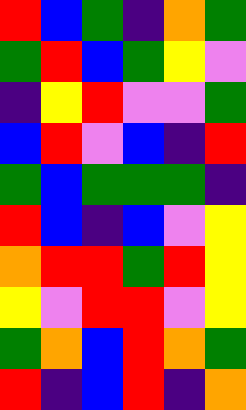[["red", "blue", "green", "indigo", "orange", "green"], ["green", "red", "blue", "green", "yellow", "violet"], ["indigo", "yellow", "red", "violet", "violet", "green"], ["blue", "red", "violet", "blue", "indigo", "red"], ["green", "blue", "green", "green", "green", "indigo"], ["red", "blue", "indigo", "blue", "violet", "yellow"], ["orange", "red", "red", "green", "red", "yellow"], ["yellow", "violet", "red", "red", "violet", "yellow"], ["green", "orange", "blue", "red", "orange", "green"], ["red", "indigo", "blue", "red", "indigo", "orange"]]